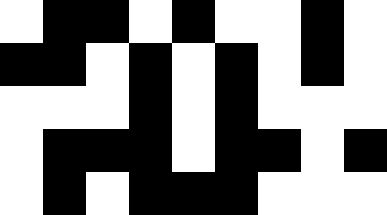[["white", "black", "black", "white", "black", "white", "white", "black", "white"], ["black", "black", "white", "black", "white", "black", "white", "black", "white"], ["white", "white", "white", "black", "white", "black", "white", "white", "white"], ["white", "black", "black", "black", "white", "black", "black", "white", "black"], ["white", "black", "white", "black", "black", "black", "white", "white", "white"]]